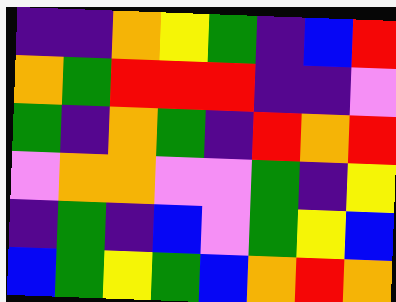[["indigo", "indigo", "orange", "yellow", "green", "indigo", "blue", "red"], ["orange", "green", "red", "red", "red", "indigo", "indigo", "violet"], ["green", "indigo", "orange", "green", "indigo", "red", "orange", "red"], ["violet", "orange", "orange", "violet", "violet", "green", "indigo", "yellow"], ["indigo", "green", "indigo", "blue", "violet", "green", "yellow", "blue"], ["blue", "green", "yellow", "green", "blue", "orange", "red", "orange"]]